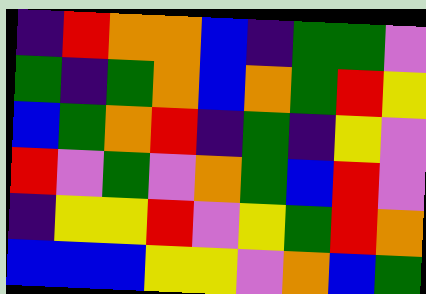[["indigo", "red", "orange", "orange", "blue", "indigo", "green", "green", "violet"], ["green", "indigo", "green", "orange", "blue", "orange", "green", "red", "yellow"], ["blue", "green", "orange", "red", "indigo", "green", "indigo", "yellow", "violet"], ["red", "violet", "green", "violet", "orange", "green", "blue", "red", "violet"], ["indigo", "yellow", "yellow", "red", "violet", "yellow", "green", "red", "orange"], ["blue", "blue", "blue", "yellow", "yellow", "violet", "orange", "blue", "green"]]